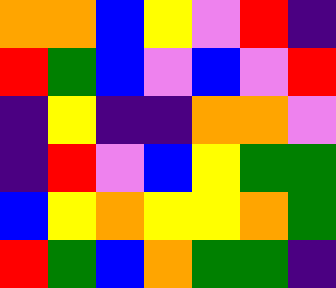[["orange", "orange", "blue", "yellow", "violet", "red", "indigo"], ["red", "green", "blue", "violet", "blue", "violet", "red"], ["indigo", "yellow", "indigo", "indigo", "orange", "orange", "violet"], ["indigo", "red", "violet", "blue", "yellow", "green", "green"], ["blue", "yellow", "orange", "yellow", "yellow", "orange", "green"], ["red", "green", "blue", "orange", "green", "green", "indigo"]]